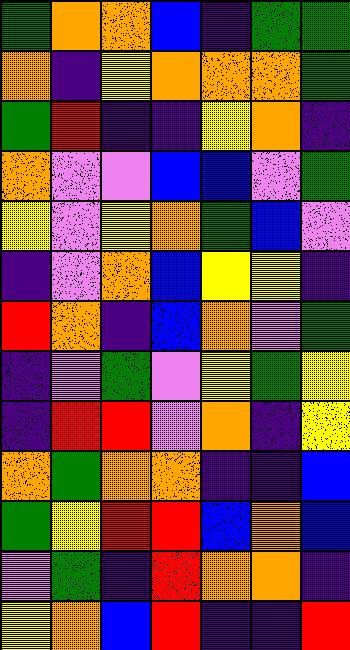[["green", "orange", "orange", "blue", "indigo", "green", "green"], ["orange", "indigo", "yellow", "orange", "orange", "orange", "green"], ["green", "red", "indigo", "indigo", "yellow", "orange", "indigo"], ["orange", "violet", "violet", "blue", "blue", "violet", "green"], ["yellow", "violet", "yellow", "orange", "green", "blue", "violet"], ["indigo", "violet", "orange", "blue", "yellow", "yellow", "indigo"], ["red", "orange", "indigo", "blue", "orange", "violet", "green"], ["indigo", "violet", "green", "violet", "yellow", "green", "yellow"], ["indigo", "red", "red", "violet", "orange", "indigo", "yellow"], ["orange", "green", "orange", "orange", "indigo", "indigo", "blue"], ["green", "yellow", "red", "red", "blue", "orange", "blue"], ["violet", "green", "indigo", "red", "orange", "orange", "indigo"], ["yellow", "orange", "blue", "red", "indigo", "indigo", "red"]]